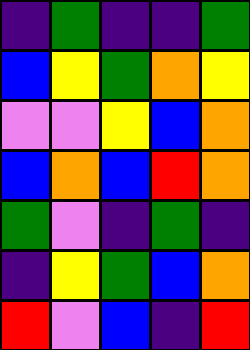[["indigo", "green", "indigo", "indigo", "green"], ["blue", "yellow", "green", "orange", "yellow"], ["violet", "violet", "yellow", "blue", "orange"], ["blue", "orange", "blue", "red", "orange"], ["green", "violet", "indigo", "green", "indigo"], ["indigo", "yellow", "green", "blue", "orange"], ["red", "violet", "blue", "indigo", "red"]]